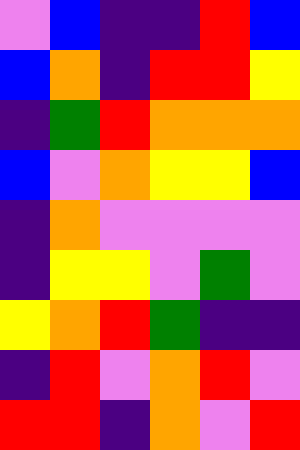[["violet", "blue", "indigo", "indigo", "red", "blue"], ["blue", "orange", "indigo", "red", "red", "yellow"], ["indigo", "green", "red", "orange", "orange", "orange"], ["blue", "violet", "orange", "yellow", "yellow", "blue"], ["indigo", "orange", "violet", "violet", "violet", "violet"], ["indigo", "yellow", "yellow", "violet", "green", "violet"], ["yellow", "orange", "red", "green", "indigo", "indigo"], ["indigo", "red", "violet", "orange", "red", "violet"], ["red", "red", "indigo", "orange", "violet", "red"]]